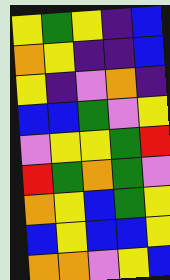[["yellow", "green", "yellow", "indigo", "blue"], ["orange", "yellow", "indigo", "indigo", "blue"], ["yellow", "indigo", "violet", "orange", "indigo"], ["blue", "blue", "green", "violet", "yellow"], ["violet", "yellow", "yellow", "green", "red"], ["red", "green", "orange", "green", "violet"], ["orange", "yellow", "blue", "green", "yellow"], ["blue", "yellow", "blue", "blue", "yellow"], ["orange", "orange", "violet", "yellow", "blue"]]